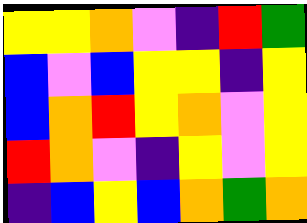[["yellow", "yellow", "orange", "violet", "indigo", "red", "green"], ["blue", "violet", "blue", "yellow", "yellow", "indigo", "yellow"], ["blue", "orange", "red", "yellow", "orange", "violet", "yellow"], ["red", "orange", "violet", "indigo", "yellow", "violet", "yellow"], ["indigo", "blue", "yellow", "blue", "orange", "green", "orange"]]